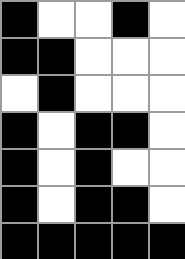[["black", "white", "white", "black", "white"], ["black", "black", "white", "white", "white"], ["white", "black", "white", "white", "white"], ["black", "white", "black", "black", "white"], ["black", "white", "black", "white", "white"], ["black", "white", "black", "black", "white"], ["black", "black", "black", "black", "black"]]